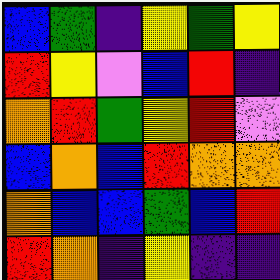[["blue", "green", "indigo", "yellow", "green", "yellow"], ["red", "yellow", "violet", "blue", "red", "indigo"], ["orange", "red", "green", "yellow", "red", "violet"], ["blue", "orange", "blue", "red", "orange", "orange"], ["orange", "blue", "blue", "green", "blue", "red"], ["red", "orange", "indigo", "yellow", "indigo", "indigo"]]